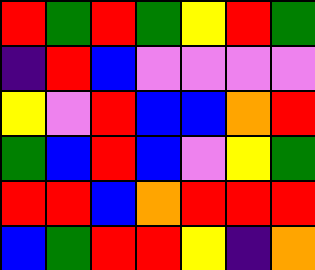[["red", "green", "red", "green", "yellow", "red", "green"], ["indigo", "red", "blue", "violet", "violet", "violet", "violet"], ["yellow", "violet", "red", "blue", "blue", "orange", "red"], ["green", "blue", "red", "blue", "violet", "yellow", "green"], ["red", "red", "blue", "orange", "red", "red", "red"], ["blue", "green", "red", "red", "yellow", "indigo", "orange"]]